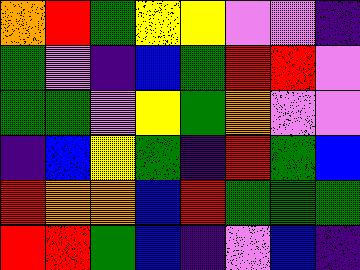[["orange", "red", "green", "yellow", "yellow", "violet", "violet", "indigo"], ["green", "violet", "indigo", "blue", "green", "red", "red", "violet"], ["green", "green", "violet", "yellow", "green", "orange", "violet", "violet"], ["indigo", "blue", "yellow", "green", "indigo", "red", "green", "blue"], ["red", "orange", "orange", "blue", "red", "green", "green", "green"], ["red", "red", "green", "blue", "indigo", "violet", "blue", "indigo"]]